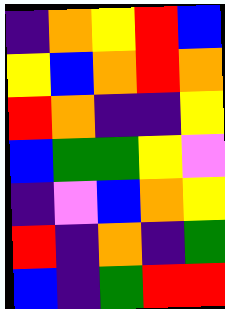[["indigo", "orange", "yellow", "red", "blue"], ["yellow", "blue", "orange", "red", "orange"], ["red", "orange", "indigo", "indigo", "yellow"], ["blue", "green", "green", "yellow", "violet"], ["indigo", "violet", "blue", "orange", "yellow"], ["red", "indigo", "orange", "indigo", "green"], ["blue", "indigo", "green", "red", "red"]]